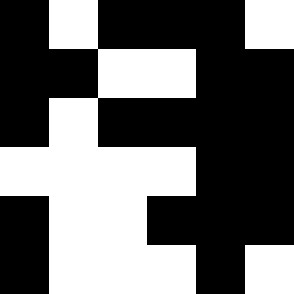[["black", "white", "black", "black", "black", "white"], ["black", "black", "white", "white", "black", "black"], ["black", "white", "black", "black", "black", "black"], ["white", "white", "white", "white", "black", "black"], ["black", "white", "white", "black", "black", "black"], ["black", "white", "white", "white", "black", "white"]]